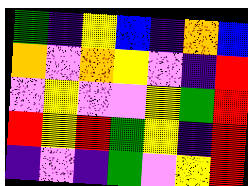[["green", "indigo", "yellow", "blue", "indigo", "orange", "blue"], ["orange", "violet", "orange", "yellow", "violet", "indigo", "red"], ["violet", "yellow", "violet", "violet", "yellow", "green", "red"], ["red", "yellow", "red", "green", "yellow", "indigo", "red"], ["indigo", "violet", "indigo", "green", "violet", "yellow", "red"]]